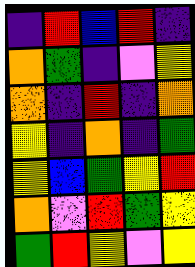[["indigo", "red", "blue", "red", "indigo"], ["orange", "green", "indigo", "violet", "yellow"], ["orange", "indigo", "red", "indigo", "orange"], ["yellow", "indigo", "orange", "indigo", "green"], ["yellow", "blue", "green", "yellow", "red"], ["orange", "violet", "red", "green", "yellow"], ["green", "red", "yellow", "violet", "yellow"]]